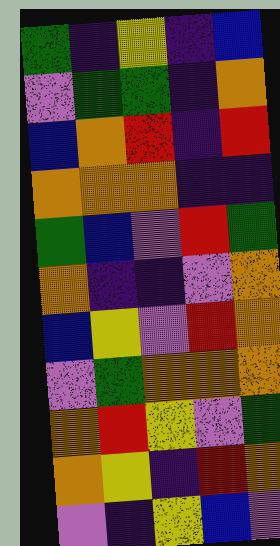[["green", "indigo", "yellow", "indigo", "blue"], ["violet", "green", "green", "indigo", "orange"], ["blue", "orange", "red", "indigo", "red"], ["orange", "orange", "orange", "indigo", "indigo"], ["green", "blue", "violet", "red", "green"], ["orange", "indigo", "indigo", "violet", "orange"], ["blue", "yellow", "violet", "red", "orange"], ["violet", "green", "orange", "orange", "orange"], ["orange", "red", "yellow", "violet", "green"], ["orange", "yellow", "indigo", "red", "orange"], ["violet", "indigo", "yellow", "blue", "violet"]]